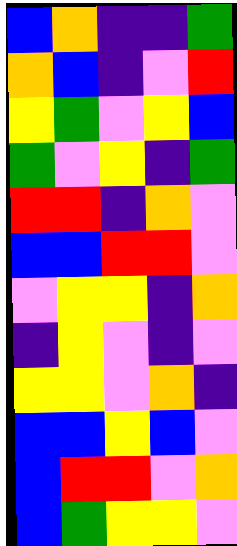[["blue", "orange", "indigo", "indigo", "green"], ["orange", "blue", "indigo", "violet", "red"], ["yellow", "green", "violet", "yellow", "blue"], ["green", "violet", "yellow", "indigo", "green"], ["red", "red", "indigo", "orange", "violet"], ["blue", "blue", "red", "red", "violet"], ["violet", "yellow", "yellow", "indigo", "orange"], ["indigo", "yellow", "violet", "indigo", "violet"], ["yellow", "yellow", "violet", "orange", "indigo"], ["blue", "blue", "yellow", "blue", "violet"], ["blue", "red", "red", "violet", "orange"], ["blue", "green", "yellow", "yellow", "violet"]]